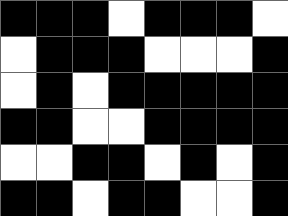[["black", "black", "black", "white", "black", "black", "black", "white"], ["white", "black", "black", "black", "white", "white", "white", "black"], ["white", "black", "white", "black", "black", "black", "black", "black"], ["black", "black", "white", "white", "black", "black", "black", "black"], ["white", "white", "black", "black", "white", "black", "white", "black"], ["black", "black", "white", "black", "black", "white", "white", "black"]]